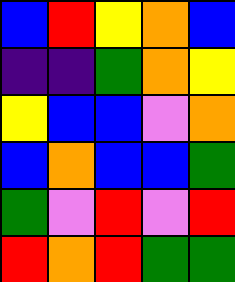[["blue", "red", "yellow", "orange", "blue"], ["indigo", "indigo", "green", "orange", "yellow"], ["yellow", "blue", "blue", "violet", "orange"], ["blue", "orange", "blue", "blue", "green"], ["green", "violet", "red", "violet", "red"], ["red", "orange", "red", "green", "green"]]